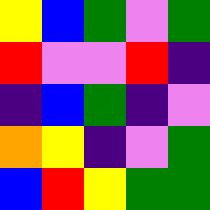[["yellow", "blue", "green", "violet", "green"], ["red", "violet", "violet", "red", "indigo"], ["indigo", "blue", "green", "indigo", "violet"], ["orange", "yellow", "indigo", "violet", "green"], ["blue", "red", "yellow", "green", "green"]]